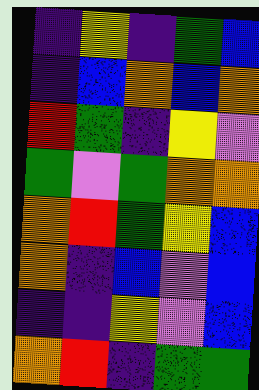[["indigo", "yellow", "indigo", "green", "blue"], ["indigo", "blue", "orange", "blue", "orange"], ["red", "green", "indigo", "yellow", "violet"], ["green", "violet", "green", "orange", "orange"], ["orange", "red", "green", "yellow", "blue"], ["orange", "indigo", "blue", "violet", "blue"], ["indigo", "indigo", "yellow", "violet", "blue"], ["orange", "red", "indigo", "green", "green"]]